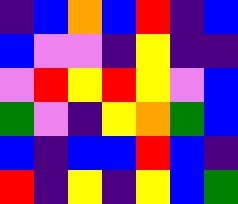[["indigo", "blue", "orange", "blue", "red", "indigo", "blue"], ["blue", "violet", "violet", "indigo", "yellow", "indigo", "indigo"], ["violet", "red", "yellow", "red", "yellow", "violet", "blue"], ["green", "violet", "indigo", "yellow", "orange", "green", "blue"], ["blue", "indigo", "blue", "blue", "red", "blue", "indigo"], ["red", "indigo", "yellow", "indigo", "yellow", "blue", "green"]]